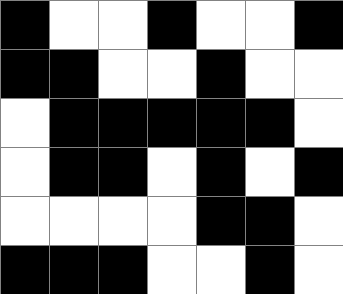[["black", "white", "white", "black", "white", "white", "black"], ["black", "black", "white", "white", "black", "white", "white"], ["white", "black", "black", "black", "black", "black", "white"], ["white", "black", "black", "white", "black", "white", "black"], ["white", "white", "white", "white", "black", "black", "white"], ["black", "black", "black", "white", "white", "black", "white"]]